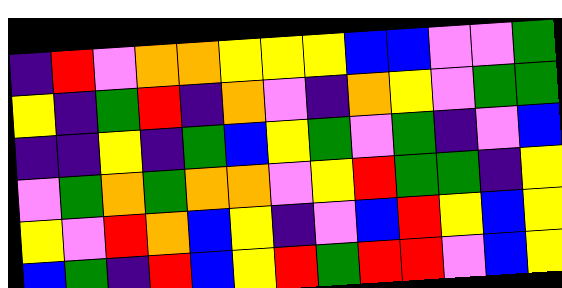[["indigo", "red", "violet", "orange", "orange", "yellow", "yellow", "yellow", "blue", "blue", "violet", "violet", "green"], ["yellow", "indigo", "green", "red", "indigo", "orange", "violet", "indigo", "orange", "yellow", "violet", "green", "green"], ["indigo", "indigo", "yellow", "indigo", "green", "blue", "yellow", "green", "violet", "green", "indigo", "violet", "blue"], ["violet", "green", "orange", "green", "orange", "orange", "violet", "yellow", "red", "green", "green", "indigo", "yellow"], ["yellow", "violet", "red", "orange", "blue", "yellow", "indigo", "violet", "blue", "red", "yellow", "blue", "yellow"], ["blue", "green", "indigo", "red", "blue", "yellow", "red", "green", "red", "red", "violet", "blue", "yellow"]]